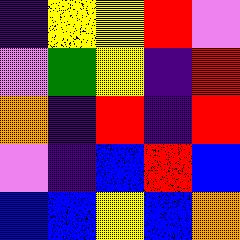[["indigo", "yellow", "yellow", "red", "violet"], ["violet", "green", "yellow", "indigo", "red"], ["orange", "indigo", "red", "indigo", "red"], ["violet", "indigo", "blue", "red", "blue"], ["blue", "blue", "yellow", "blue", "orange"]]